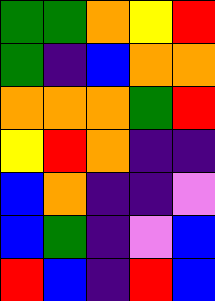[["green", "green", "orange", "yellow", "red"], ["green", "indigo", "blue", "orange", "orange"], ["orange", "orange", "orange", "green", "red"], ["yellow", "red", "orange", "indigo", "indigo"], ["blue", "orange", "indigo", "indigo", "violet"], ["blue", "green", "indigo", "violet", "blue"], ["red", "blue", "indigo", "red", "blue"]]